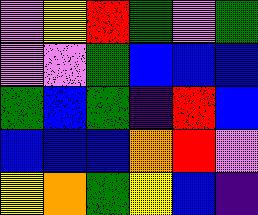[["violet", "yellow", "red", "green", "violet", "green"], ["violet", "violet", "green", "blue", "blue", "blue"], ["green", "blue", "green", "indigo", "red", "blue"], ["blue", "blue", "blue", "orange", "red", "violet"], ["yellow", "orange", "green", "yellow", "blue", "indigo"]]